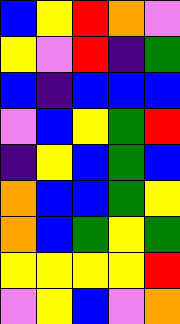[["blue", "yellow", "red", "orange", "violet"], ["yellow", "violet", "red", "indigo", "green"], ["blue", "indigo", "blue", "blue", "blue"], ["violet", "blue", "yellow", "green", "red"], ["indigo", "yellow", "blue", "green", "blue"], ["orange", "blue", "blue", "green", "yellow"], ["orange", "blue", "green", "yellow", "green"], ["yellow", "yellow", "yellow", "yellow", "red"], ["violet", "yellow", "blue", "violet", "orange"]]